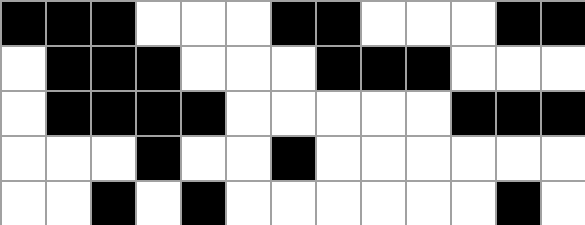[["black", "black", "black", "white", "white", "white", "black", "black", "white", "white", "white", "black", "black"], ["white", "black", "black", "black", "white", "white", "white", "black", "black", "black", "white", "white", "white"], ["white", "black", "black", "black", "black", "white", "white", "white", "white", "white", "black", "black", "black"], ["white", "white", "white", "black", "white", "white", "black", "white", "white", "white", "white", "white", "white"], ["white", "white", "black", "white", "black", "white", "white", "white", "white", "white", "white", "black", "white"]]